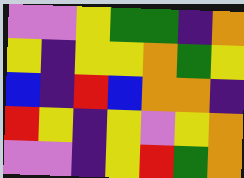[["violet", "violet", "yellow", "green", "green", "indigo", "orange"], ["yellow", "indigo", "yellow", "yellow", "orange", "green", "yellow"], ["blue", "indigo", "red", "blue", "orange", "orange", "indigo"], ["red", "yellow", "indigo", "yellow", "violet", "yellow", "orange"], ["violet", "violet", "indigo", "yellow", "red", "green", "orange"]]